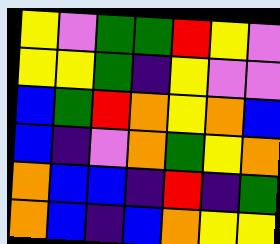[["yellow", "violet", "green", "green", "red", "yellow", "violet"], ["yellow", "yellow", "green", "indigo", "yellow", "violet", "violet"], ["blue", "green", "red", "orange", "yellow", "orange", "blue"], ["blue", "indigo", "violet", "orange", "green", "yellow", "orange"], ["orange", "blue", "blue", "indigo", "red", "indigo", "green"], ["orange", "blue", "indigo", "blue", "orange", "yellow", "yellow"]]